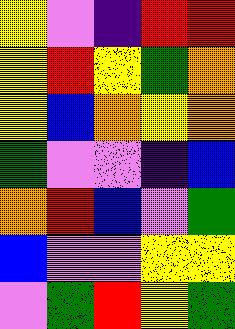[["yellow", "violet", "indigo", "red", "red"], ["yellow", "red", "yellow", "green", "orange"], ["yellow", "blue", "orange", "yellow", "orange"], ["green", "violet", "violet", "indigo", "blue"], ["orange", "red", "blue", "violet", "green"], ["blue", "violet", "violet", "yellow", "yellow"], ["violet", "green", "red", "yellow", "green"]]